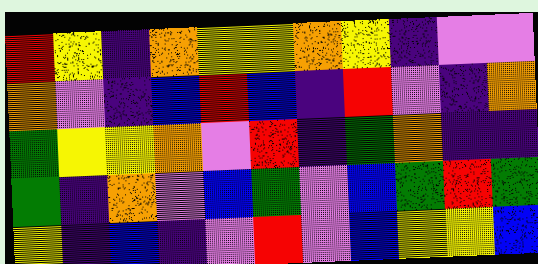[["red", "yellow", "indigo", "orange", "yellow", "yellow", "orange", "yellow", "indigo", "violet", "violet"], ["orange", "violet", "indigo", "blue", "red", "blue", "indigo", "red", "violet", "indigo", "orange"], ["green", "yellow", "yellow", "orange", "violet", "red", "indigo", "green", "orange", "indigo", "indigo"], ["green", "indigo", "orange", "violet", "blue", "green", "violet", "blue", "green", "red", "green"], ["yellow", "indigo", "blue", "indigo", "violet", "red", "violet", "blue", "yellow", "yellow", "blue"]]